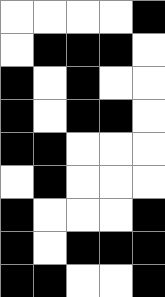[["white", "white", "white", "white", "black"], ["white", "black", "black", "black", "white"], ["black", "white", "black", "white", "white"], ["black", "white", "black", "black", "white"], ["black", "black", "white", "white", "white"], ["white", "black", "white", "white", "white"], ["black", "white", "white", "white", "black"], ["black", "white", "black", "black", "black"], ["black", "black", "white", "white", "black"]]